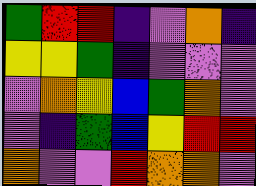[["green", "red", "red", "indigo", "violet", "orange", "indigo"], ["yellow", "yellow", "green", "indigo", "violet", "violet", "violet"], ["violet", "orange", "yellow", "blue", "green", "orange", "violet"], ["violet", "indigo", "green", "blue", "yellow", "red", "red"], ["orange", "violet", "violet", "red", "orange", "orange", "violet"]]